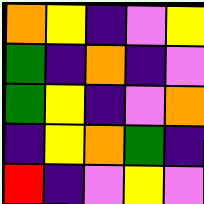[["orange", "yellow", "indigo", "violet", "yellow"], ["green", "indigo", "orange", "indigo", "violet"], ["green", "yellow", "indigo", "violet", "orange"], ["indigo", "yellow", "orange", "green", "indigo"], ["red", "indigo", "violet", "yellow", "violet"]]